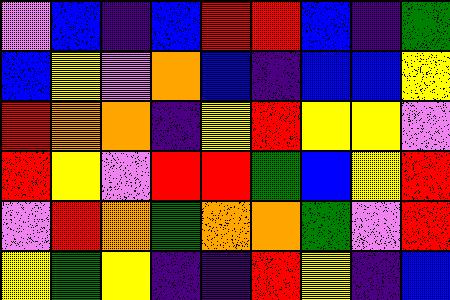[["violet", "blue", "indigo", "blue", "red", "red", "blue", "indigo", "green"], ["blue", "yellow", "violet", "orange", "blue", "indigo", "blue", "blue", "yellow"], ["red", "orange", "orange", "indigo", "yellow", "red", "yellow", "yellow", "violet"], ["red", "yellow", "violet", "red", "red", "green", "blue", "yellow", "red"], ["violet", "red", "orange", "green", "orange", "orange", "green", "violet", "red"], ["yellow", "green", "yellow", "indigo", "indigo", "red", "yellow", "indigo", "blue"]]